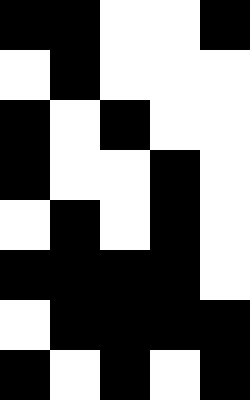[["black", "black", "white", "white", "black"], ["white", "black", "white", "white", "white"], ["black", "white", "black", "white", "white"], ["black", "white", "white", "black", "white"], ["white", "black", "white", "black", "white"], ["black", "black", "black", "black", "white"], ["white", "black", "black", "black", "black"], ["black", "white", "black", "white", "black"]]